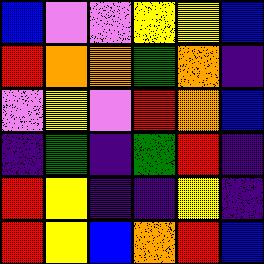[["blue", "violet", "violet", "yellow", "yellow", "blue"], ["red", "orange", "orange", "green", "orange", "indigo"], ["violet", "yellow", "violet", "red", "orange", "blue"], ["indigo", "green", "indigo", "green", "red", "indigo"], ["red", "yellow", "indigo", "indigo", "yellow", "indigo"], ["red", "yellow", "blue", "orange", "red", "blue"]]